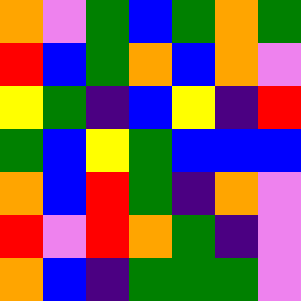[["orange", "violet", "green", "blue", "green", "orange", "green"], ["red", "blue", "green", "orange", "blue", "orange", "violet"], ["yellow", "green", "indigo", "blue", "yellow", "indigo", "red"], ["green", "blue", "yellow", "green", "blue", "blue", "blue"], ["orange", "blue", "red", "green", "indigo", "orange", "violet"], ["red", "violet", "red", "orange", "green", "indigo", "violet"], ["orange", "blue", "indigo", "green", "green", "green", "violet"]]